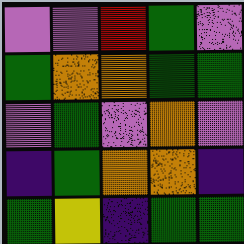[["violet", "violet", "red", "green", "violet"], ["green", "orange", "orange", "green", "green"], ["violet", "green", "violet", "orange", "violet"], ["indigo", "green", "orange", "orange", "indigo"], ["green", "yellow", "indigo", "green", "green"]]